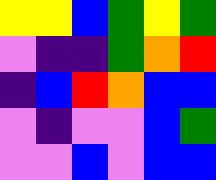[["yellow", "yellow", "blue", "green", "yellow", "green"], ["violet", "indigo", "indigo", "green", "orange", "red"], ["indigo", "blue", "red", "orange", "blue", "blue"], ["violet", "indigo", "violet", "violet", "blue", "green"], ["violet", "violet", "blue", "violet", "blue", "blue"]]